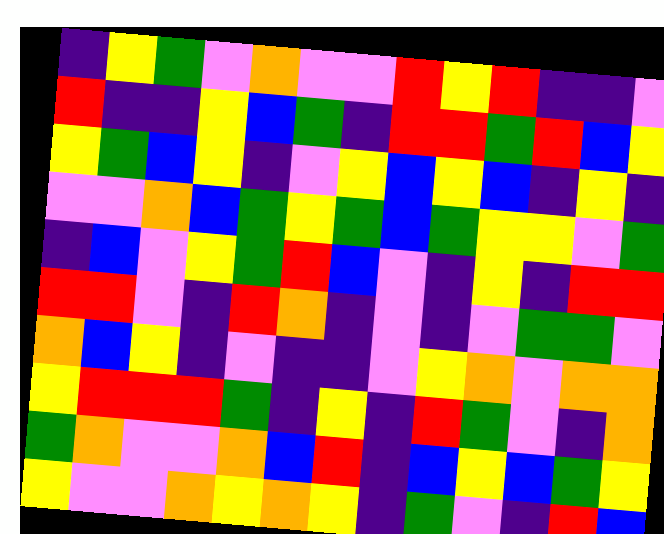[["indigo", "yellow", "green", "violet", "orange", "violet", "violet", "red", "yellow", "red", "indigo", "indigo", "violet"], ["red", "indigo", "indigo", "yellow", "blue", "green", "indigo", "red", "red", "green", "red", "blue", "yellow"], ["yellow", "green", "blue", "yellow", "indigo", "violet", "yellow", "blue", "yellow", "blue", "indigo", "yellow", "indigo"], ["violet", "violet", "orange", "blue", "green", "yellow", "green", "blue", "green", "yellow", "yellow", "violet", "green"], ["indigo", "blue", "violet", "yellow", "green", "red", "blue", "violet", "indigo", "yellow", "indigo", "red", "red"], ["red", "red", "violet", "indigo", "red", "orange", "indigo", "violet", "indigo", "violet", "green", "green", "violet"], ["orange", "blue", "yellow", "indigo", "violet", "indigo", "indigo", "violet", "yellow", "orange", "violet", "orange", "orange"], ["yellow", "red", "red", "red", "green", "indigo", "yellow", "indigo", "red", "green", "violet", "indigo", "orange"], ["green", "orange", "violet", "violet", "orange", "blue", "red", "indigo", "blue", "yellow", "blue", "green", "yellow"], ["yellow", "violet", "violet", "orange", "yellow", "orange", "yellow", "indigo", "green", "violet", "indigo", "red", "blue"]]